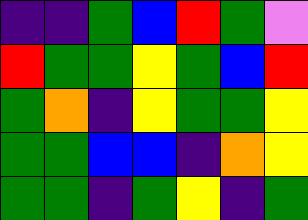[["indigo", "indigo", "green", "blue", "red", "green", "violet"], ["red", "green", "green", "yellow", "green", "blue", "red"], ["green", "orange", "indigo", "yellow", "green", "green", "yellow"], ["green", "green", "blue", "blue", "indigo", "orange", "yellow"], ["green", "green", "indigo", "green", "yellow", "indigo", "green"]]